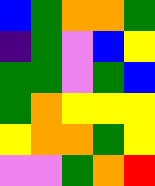[["blue", "green", "orange", "orange", "green"], ["indigo", "green", "violet", "blue", "yellow"], ["green", "green", "violet", "green", "blue"], ["green", "orange", "yellow", "yellow", "yellow"], ["yellow", "orange", "orange", "green", "yellow"], ["violet", "violet", "green", "orange", "red"]]